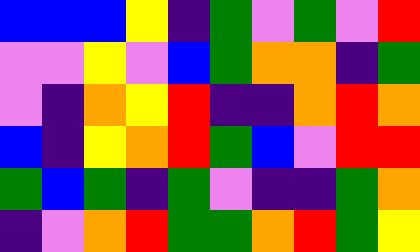[["blue", "blue", "blue", "yellow", "indigo", "green", "violet", "green", "violet", "red"], ["violet", "violet", "yellow", "violet", "blue", "green", "orange", "orange", "indigo", "green"], ["violet", "indigo", "orange", "yellow", "red", "indigo", "indigo", "orange", "red", "orange"], ["blue", "indigo", "yellow", "orange", "red", "green", "blue", "violet", "red", "red"], ["green", "blue", "green", "indigo", "green", "violet", "indigo", "indigo", "green", "orange"], ["indigo", "violet", "orange", "red", "green", "green", "orange", "red", "green", "yellow"]]